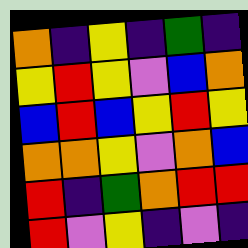[["orange", "indigo", "yellow", "indigo", "green", "indigo"], ["yellow", "red", "yellow", "violet", "blue", "orange"], ["blue", "red", "blue", "yellow", "red", "yellow"], ["orange", "orange", "yellow", "violet", "orange", "blue"], ["red", "indigo", "green", "orange", "red", "red"], ["red", "violet", "yellow", "indigo", "violet", "indigo"]]